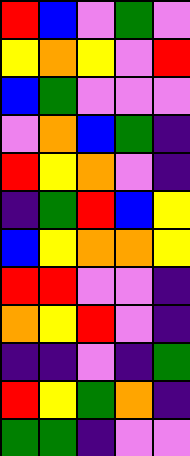[["red", "blue", "violet", "green", "violet"], ["yellow", "orange", "yellow", "violet", "red"], ["blue", "green", "violet", "violet", "violet"], ["violet", "orange", "blue", "green", "indigo"], ["red", "yellow", "orange", "violet", "indigo"], ["indigo", "green", "red", "blue", "yellow"], ["blue", "yellow", "orange", "orange", "yellow"], ["red", "red", "violet", "violet", "indigo"], ["orange", "yellow", "red", "violet", "indigo"], ["indigo", "indigo", "violet", "indigo", "green"], ["red", "yellow", "green", "orange", "indigo"], ["green", "green", "indigo", "violet", "violet"]]